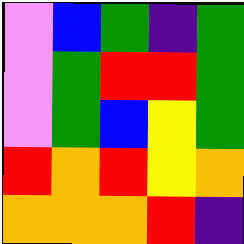[["violet", "blue", "green", "indigo", "green"], ["violet", "green", "red", "red", "green"], ["violet", "green", "blue", "yellow", "green"], ["red", "orange", "red", "yellow", "orange"], ["orange", "orange", "orange", "red", "indigo"]]